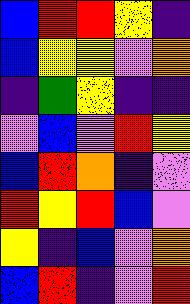[["blue", "red", "red", "yellow", "indigo"], ["blue", "yellow", "yellow", "violet", "orange"], ["indigo", "green", "yellow", "indigo", "indigo"], ["violet", "blue", "violet", "red", "yellow"], ["blue", "red", "orange", "indigo", "violet"], ["red", "yellow", "red", "blue", "violet"], ["yellow", "indigo", "blue", "violet", "orange"], ["blue", "red", "indigo", "violet", "red"]]